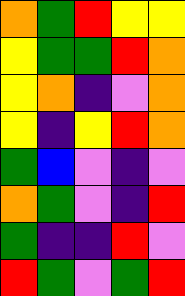[["orange", "green", "red", "yellow", "yellow"], ["yellow", "green", "green", "red", "orange"], ["yellow", "orange", "indigo", "violet", "orange"], ["yellow", "indigo", "yellow", "red", "orange"], ["green", "blue", "violet", "indigo", "violet"], ["orange", "green", "violet", "indigo", "red"], ["green", "indigo", "indigo", "red", "violet"], ["red", "green", "violet", "green", "red"]]